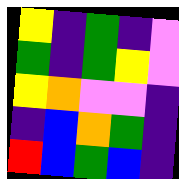[["yellow", "indigo", "green", "indigo", "violet"], ["green", "indigo", "green", "yellow", "violet"], ["yellow", "orange", "violet", "violet", "indigo"], ["indigo", "blue", "orange", "green", "indigo"], ["red", "blue", "green", "blue", "indigo"]]